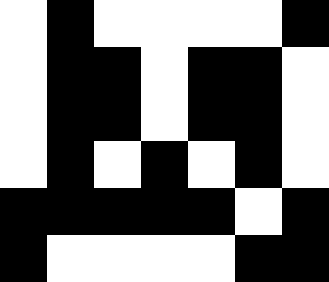[["white", "black", "white", "white", "white", "white", "black"], ["white", "black", "black", "white", "black", "black", "white"], ["white", "black", "black", "white", "black", "black", "white"], ["white", "black", "white", "black", "white", "black", "white"], ["black", "black", "black", "black", "black", "white", "black"], ["black", "white", "white", "white", "white", "black", "black"]]